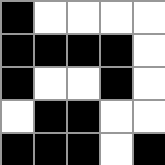[["black", "white", "white", "white", "white"], ["black", "black", "black", "black", "white"], ["black", "white", "white", "black", "white"], ["white", "black", "black", "white", "white"], ["black", "black", "black", "white", "black"]]